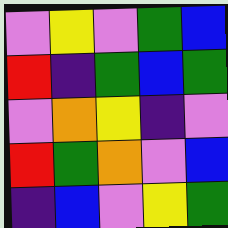[["violet", "yellow", "violet", "green", "blue"], ["red", "indigo", "green", "blue", "green"], ["violet", "orange", "yellow", "indigo", "violet"], ["red", "green", "orange", "violet", "blue"], ["indigo", "blue", "violet", "yellow", "green"]]